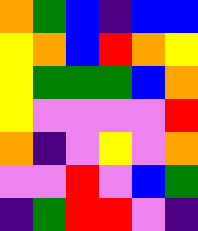[["orange", "green", "blue", "indigo", "blue", "blue"], ["yellow", "orange", "blue", "red", "orange", "yellow"], ["yellow", "green", "green", "green", "blue", "orange"], ["yellow", "violet", "violet", "violet", "violet", "red"], ["orange", "indigo", "violet", "yellow", "violet", "orange"], ["violet", "violet", "red", "violet", "blue", "green"], ["indigo", "green", "red", "red", "violet", "indigo"]]